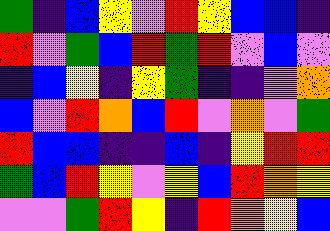[["green", "indigo", "blue", "yellow", "violet", "red", "yellow", "blue", "blue", "indigo"], ["red", "violet", "green", "blue", "red", "green", "red", "violet", "blue", "violet"], ["indigo", "blue", "yellow", "indigo", "yellow", "green", "indigo", "indigo", "violet", "orange"], ["blue", "violet", "red", "orange", "blue", "red", "violet", "orange", "violet", "green"], ["red", "blue", "blue", "indigo", "indigo", "blue", "indigo", "yellow", "red", "red"], ["green", "blue", "red", "yellow", "violet", "yellow", "blue", "red", "orange", "yellow"], ["violet", "violet", "green", "red", "yellow", "indigo", "red", "orange", "yellow", "blue"]]